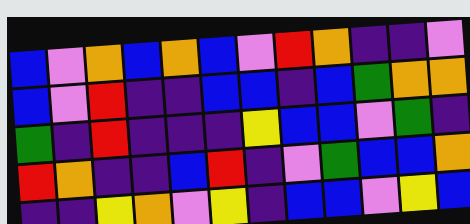[["blue", "violet", "orange", "blue", "orange", "blue", "violet", "red", "orange", "indigo", "indigo", "violet"], ["blue", "violet", "red", "indigo", "indigo", "blue", "blue", "indigo", "blue", "green", "orange", "orange"], ["green", "indigo", "red", "indigo", "indigo", "indigo", "yellow", "blue", "blue", "violet", "green", "indigo"], ["red", "orange", "indigo", "indigo", "blue", "red", "indigo", "violet", "green", "blue", "blue", "orange"], ["indigo", "indigo", "yellow", "orange", "violet", "yellow", "indigo", "blue", "blue", "violet", "yellow", "blue"]]